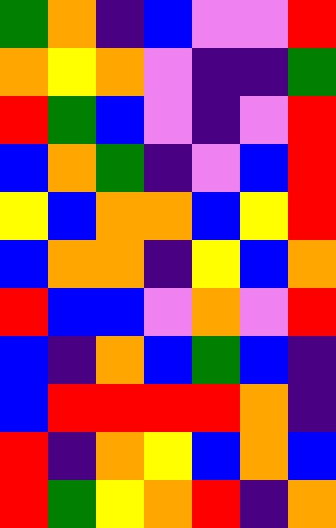[["green", "orange", "indigo", "blue", "violet", "violet", "red"], ["orange", "yellow", "orange", "violet", "indigo", "indigo", "green"], ["red", "green", "blue", "violet", "indigo", "violet", "red"], ["blue", "orange", "green", "indigo", "violet", "blue", "red"], ["yellow", "blue", "orange", "orange", "blue", "yellow", "red"], ["blue", "orange", "orange", "indigo", "yellow", "blue", "orange"], ["red", "blue", "blue", "violet", "orange", "violet", "red"], ["blue", "indigo", "orange", "blue", "green", "blue", "indigo"], ["blue", "red", "red", "red", "red", "orange", "indigo"], ["red", "indigo", "orange", "yellow", "blue", "orange", "blue"], ["red", "green", "yellow", "orange", "red", "indigo", "orange"]]